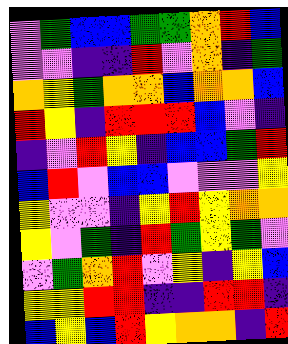[["violet", "green", "blue", "blue", "green", "green", "orange", "red", "blue"], ["violet", "violet", "indigo", "indigo", "red", "violet", "orange", "indigo", "green"], ["orange", "yellow", "green", "orange", "orange", "blue", "orange", "orange", "blue"], ["red", "yellow", "indigo", "red", "red", "red", "blue", "violet", "indigo"], ["indigo", "violet", "red", "yellow", "indigo", "blue", "blue", "green", "red"], ["blue", "red", "violet", "blue", "blue", "violet", "violet", "violet", "yellow"], ["yellow", "violet", "violet", "indigo", "yellow", "red", "yellow", "orange", "orange"], ["yellow", "violet", "green", "indigo", "red", "green", "yellow", "green", "violet"], ["violet", "green", "orange", "red", "violet", "yellow", "indigo", "yellow", "blue"], ["yellow", "yellow", "red", "red", "indigo", "indigo", "red", "red", "indigo"], ["blue", "yellow", "blue", "red", "yellow", "orange", "orange", "indigo", "red"]]